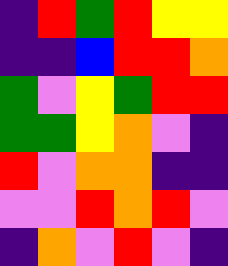[["indigo", "red", "green", "red", "yellow", "yellow"], ["indigo", "indigo", "blue", "red", "red", "orange"], ["green", "violet", "yellow", "green", "red", "red"], ["green", "green", "yellow", "orange", "violet", "indigo"], ["red", "violet", "orange", "orange", "indigo", "indigo"], ["violet", "violet", "red", "orange", "red", "violet"], ["indigo", "orange", "violet", "red", "violet", "indigo"]]